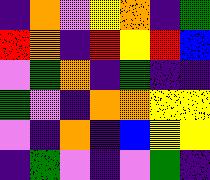[["indigo", "orange", "violet", "yellow", "orange", "indigo", "green"], ["red", "orange", "indigo", "red", "yellow", "red", "blue"], ["violet", "green", "orange", "indigo", "green", "indigo", "indigo"], ["green", "violet", "indigo", "orange", "orange", "yellow", "yellow"], ["violet", "indigo", "orange", "indigo", "blue", "yellow", "yellow"], ["indigo", "green", "violet", "indigo", "violet", "green", "indigo"]]